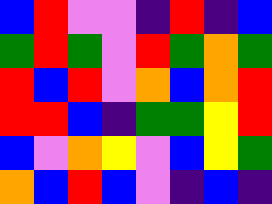[["blue", "red", "violet", "violet", "indigo", "red", "indigo", "blue"], ["green", "red", "green", "violet", "red", "green", "orange", "green"], ["red", "blue", "red", "violet", "orange", "blue", "orange", "red"], ["red", "red", "blue", "indigo", "green", "green", "yellow", "red"], ["blue", "violet", "orange", "yellow", "violet", "blue", "yellow", "green"], ["orange", "blue", "red", "blue", "violet", "indigo", "blue", "indigo"]]